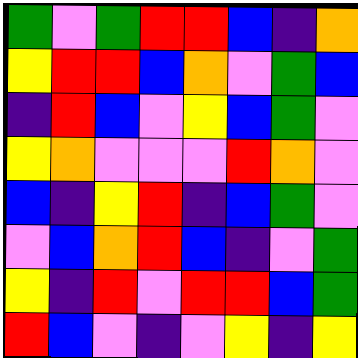[["green", "violet", "green", "red", "red", "blue", "indigo", "orange"], ["yellow", "red", "red", "blue", "orange", "violet", "green", "blue"], ["indigo", "red", "blue", "violet", "yellow", "blue", "green", "violet"], ["yellow", "orange", "violet", "violet", "violet", "red", "orange", "violet"], ["blue", "indigo", "yellow", "red", "indigo", "blue", "green", "violet"], ["violet", "blue", "orange", "red", "blue", "indigo", "violet", "green"], ["yellow", "indigo", "red", "violet", "red", "red", "blue", "green"], ["red", "blue", "violet", "indigo", "violet", "yellow", "indigo", "yellow"]]